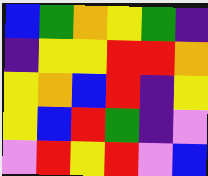[["blue", "green", "orange", "yellow", "green", "indigo"], ["indigo", "yellow", "yellow", "red", "red", "orange"], ["yellow", "orange", "blue", "red", "indigo", "yellow"], ["yellow", "blue", "red", "green", "indigo", "violet"], ["violet", "red", "yellow", "red", "violet", "blue"]]